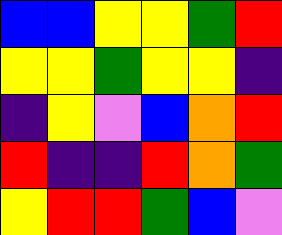[["blue", "blue", "yellow", "yellow", "green", "red"], ["yellow", "yellow", "green", "yellow", "yellow", "indigo"], ["indigo", "yellow", "violet", "blue", "orange", "red"], ["red", "indigo", "indigo", "red", "orange", "green"], ["yellow", "red", "red", "green", "blue", "violet"]]